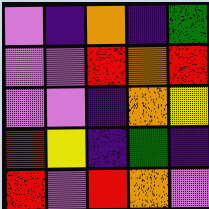[["violet", "indigo", "orange", "indigo", "green"], ["violet", "violet", "red", "orange", "red"], ["violet", "violet", "indigo", "orange", "yellow"], ["red", "yellow", "indigo", "green", "indigo"], ["red", "violet", "red", "orange", "violet"]]